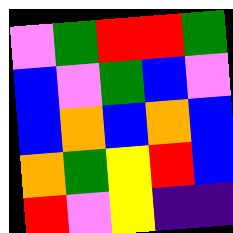[["violet", "green", "red", "red", "green"], ["blue", "violet", "green", "blue", "violet"], ["blue", "orange", "blue", "orange", "blue"], ["orange", "green", "yellow", "red", "blue"], ["red", "violet", "yellow", "indigo", "indigo"]]